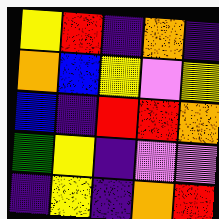[["yellow", "red", "indigo", "orange", "indigo"], ["orange", "blue", "yellow", "violet", "yellow"], ["blue", "indigo", "red", "red", "orange"], ["green", "yellow", "indigo", "violet", "violet"], ["indigo", "yellow", "indigo", "orange", "red"]]